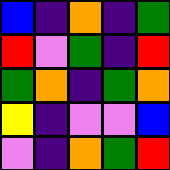[["blue", "indigo", "orange", "indigo", "green"], ["red", "violet", "green", "indigo", "red"], ["green", "orange", "indigo", "green", "orange"], ["yellow", "indigo", "violet", "violet", "blue"], ["violet", "indigo", "orange", "green", "red"]]